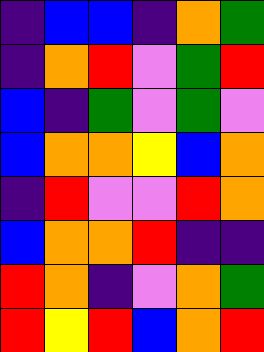[["indigo", "blue", "blue", "indigo", "orange", "green"], ["indigo", "orange", "red", "violet", "green", "red"], ["blue", "indigo", "green", "violet", "green", "violet"], ["blue", "orange", "orange", "yellow", "blue", "orange"], ["indigo", "red", "violet", "violet", "red", "orange"], ["blue", "orange", "orange", "red", "indigo", "indigo"], ["red", "orange", "indigo", "violet", "orange", "green"], ["red", "yellow", "red", "blue", "orange", "red"]]